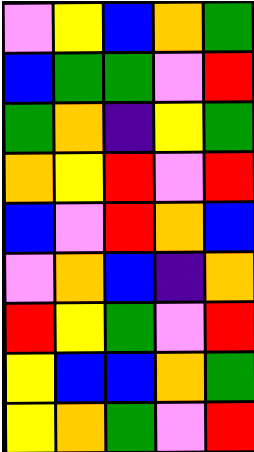[["violet", "yellow", "blue", "orange", "green"], ["blue", "green", "green", "violet", "red"], ["green", "orange", "indigo", "yellow", "green"], ["orange", "yellow", "red", "violet", "red"], ["blue", "violet", "red", "orange", "blue"], ["violet", "orange", "blue", "indigo", "orange"], ["red", "yellow", "green", "violet", "red"], ["yellow", "blue", "blue", "orange", "green"], ["yellow", "orange", "green", "violet", "red"]]